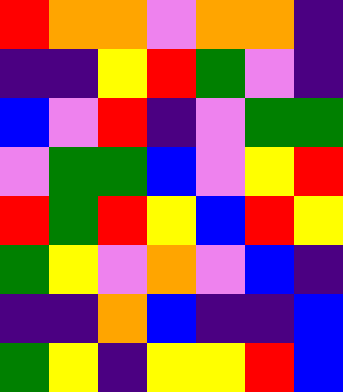[["red", "orange", "orange", "violet", "orange", "orange", "indigo"], ["indigo", "indigo", "yellow", "red", "green", "violet", "indigo"], ["blue", "violet", "red", "indigo", "violet", "green", "green"], ["violet", "green", "green", "blue", "violet", "yellow", "red"], ["red", "green", "red", "yellow", "blue", "red", "yellow"], ["green", "yellow", "violet", "orange", "violet", "blue", "indigo"], ["indigo", "indigo", "orange", "blue", "indigo", "indigo", "blue"], ["green", "yellow", "indigo", "yellow", "yellow", "red", "blue"]]